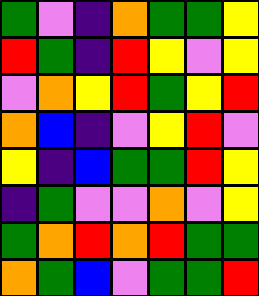[["green", "violet", "indigo", "orange", "green", "green", "yellow"], ["red", "green", "indigo", "red", "yellow", "violet", "yellow"], ["violet", "orange", "yellow", "red", "green", "yellow", "red"], ["orange", "blue", "indigo", "violet", "yellow", "red", "violet"], ["yellow", "indigo", "blue", "green", "green", "red", "yellow"], ["indigo", "green", "violet", "violet", "orange", "violet", "yellow"], ["green", "orange", "red", "orange", "red", "green", "green"], ["orange", "green", "blue", "violet", "green", "green", "red"]]